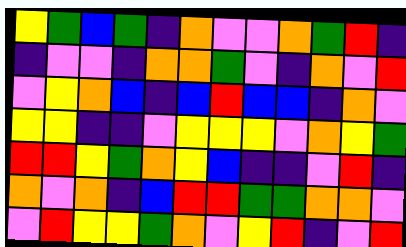[["yellow", "green", "blue", "green", "indigo", "orange", "violet", "violet", "orange", "green", "red", "indigo"], ["indigo", "violet", "violet", "indigo", "orange", "orange", "green", "violet", "indigo", "orange", "violet", "red"], ["violet", "yellow", "orange", "blue", "indigo", "blue", "red", "blue", "blue", "indigo", "orange", "violet"], ["yellow", "yellow", "indigo", "indigo", "violet", "yellow", "yellow", "yellow", "violet", "orange", "yellow", "green"], ["red", "red", "yellow", "green", "orange", "yellow", "blue", "indigo", "indigo", "violet", "red", "indigo"], ["orange", "violet", "orange", "indigo", "blue", "red", "red", "green", "green", "orange", "orange", "violet"], ["violet", "red", "yellow", "yellow", "green", "orange", "violet", "yellow", "red", "indigo", "violet", "red"]]